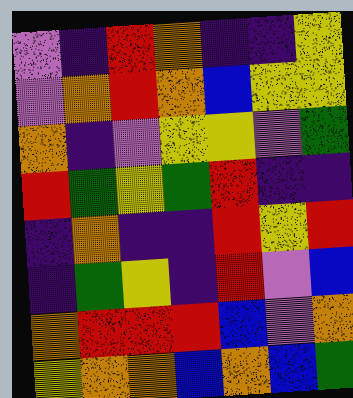[["violet", "indigo", "red", "orange", "indigo", "indigo", "yellow"], ["violet", "orange", "red", "orange", "blue", "yellow", "yellow"], ["orange", "indigo", "violet", "yellow", "yellow", "violet", "green"], ["red", "green", "yellow", "green", "red", "indigo", "indigo"], ["indigo", "orange", "indigo", "indigo", "red", "yellow", "red"], ["indigo", "green", "yellow", "indigo", "red", "violet", "blue"], ["orange", "red", "red", "red", "blue", "violet", "orange"], ["yellow", "orange", "orange", "blue", "orange", "blue", "green"]]